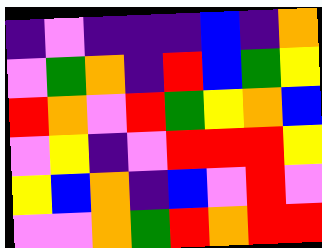[["indigo", "violet", "indigo", "indigo", "indigo", "blue", "indigo", "orange"], ["violet", "green", "orange", "indigo", "red", "blue", "green", "yellow"], ["red", "orange", "violet", "red", "green", "yellow", "orange", "blue"], ["violet", "yellow", "indigo", "violet", "red", "red", "red", "yellow"], ["yellow", "blue", "orange", "indigo", "blue", "violet", "red", "violet"], ["violet", "violet", "orange", "green", "red", "orange", "red", "red"]]